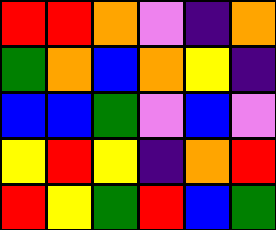[["red", "red", "orange", "violet", "indigo", "orange"], ["green", "orange", "blue", "orange", "yellow", "indigo"], ["blue", "blue", "green", "violet", "blue", "violet"], ["yellow", "red", "yellow", "indigo", "orange", "red"], ["red", "yellow", "green", "red", "blue", "green"]]